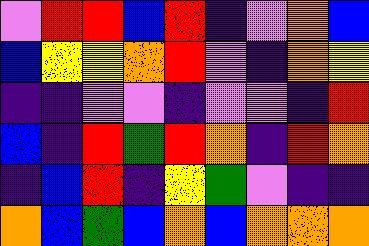[["violet", "red", "red", "blue", "red", "indigo", "violet", "orange", "blue"], ["blue", "yellow", "yellow", "orange", "red", "violet", "indigo", "orange", "yellow"], ["indigo", "indigo", "violet", "violet", "indigo", "violet", "violet", "indigo", "red"], ["blue", "indigo", "red", "green", "red", "orange", "indigo", "red", "orange"], ["indigo", "blue", "red", "indigo", "yellow", "green", "violet", "indigo", "indigo"], ["orange", "blue", "green", "blue", "orange", "blue", "orange", "orange", "orange"]]